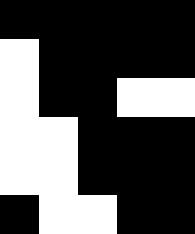[["black", "black", "black", "black", "black"], ["white", "black", "black", "black", "black"], ["white", "black", "black", "white", "white"], ["white", "white", "black", "black", "black"], ["white", "white", "black", "black", "black"], ["black", "white", "white", "black", "black"]]